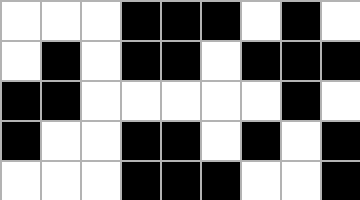[["white", "white", "white", "black", "black", "black", "white", "black", "white"], ["white", "black", "white", "black", "black", "white", "black", "black", "black"], ["black", "black", "white", "white", "white", "white", "white", "black", "white"], ["black", "white", "white", "black", "black", "white", "black", "white", "black"], ["white", "white", "white", "black", "black", "black", "white", "white", "black"]]